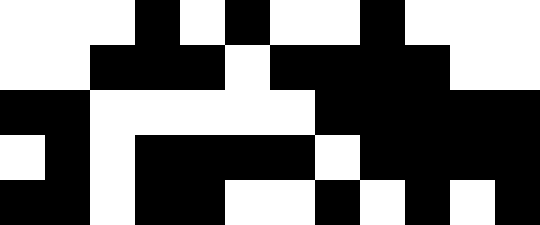[["white", "white", "white", "black", "white", "black", "white", "white", "black", "white", "white", "white"], ["white", "white", "black", "black", "black", "white", "black", "black", "black", "black", "white", "white"], ["black", "black", "white", "white", "white", "white", "white", "black", "black", "black", "black", "black"], ["white", "black", "white", "black", "black", "black", "black", "white", "black", "black", "black", "black"], ["black", "black", "white", "black", "black", "white", "white", "black", "white", "black", "white", "black"]]